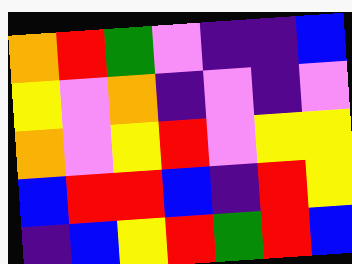[["orange", "red", "green", "violet", "indigo", "indigo", "blue"], ["yellow", "violet", "orange", "indigo", "violet", "indigo", "violet"], ["orange", "violet", "yellow", "red", "violet", "yellow", "yellow"], ["blue", "red", "red", "blue", "indigo", "red", "yellow"], ["indigo", "blue", "yellow", "red", "green", "red", "blue"]]